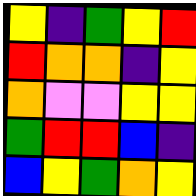[["yellow", "indigo", "green", "yellow", "red"], ["red", "orange", "orange", "indigo", "yellow"], ["orange", "violet", "violet", "yellow", "yellow"], ["green", "red", "red", "blue", "indigo"], ["blue", "yellow", "green", "orange", "yellow"]]